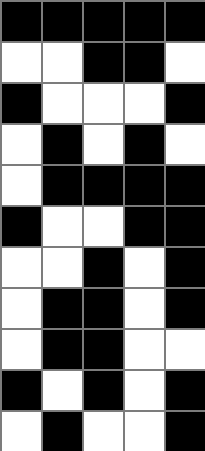[["black", "black", "black", "black", "black"], ["white", "white", "black", "black", "white"], ["black", "white", "white", "white", "black"], ["white", "black", "white", "black", "white"], ["white", "black", "black", "black", "black"], ["black", "white", "white", "black", "black"], ["white", "white", "black", "white", "black"], ["white", "black", "black", "white", "black"], ["white", "black", "black", "white", "white"], ["black", "white", "black", "white", "black"], ["white", "black", "white", "white", "black"]]